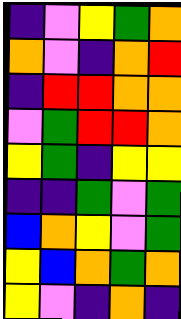[["indigo", "violet", "yellow", "green", "orange"], ["orange", "violet", "indigo", "orange", "red"], ["indigo", "red", "red", "orange", "orange"], ["violet", "green", "red", "red", "orange"], ["yellow", "green", "indigo", "yellow", "yellow"], ["indigo", "indigo", "green", "violet", "green"], ["blue", "orange", "yellow", "violet", "green"], ["yellow", "blue", "orange", "green", "orange"], ["yellow", "violet", "indigo", "orange", "indigo"]]